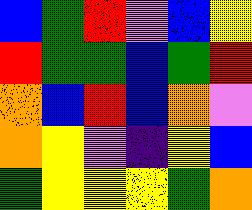[["blue", "green", "red", "violet", "blue", "yellow"], ["red", "green", "green", "blue", "green", "red"], ["orange", "blue", "red", "blue", "orange", "violet"], ["orange", "yellow", "violet", "indigo", "yellow", "blue"], ["green", "yellow", "yellow", "yellow", "green", "orange"]]